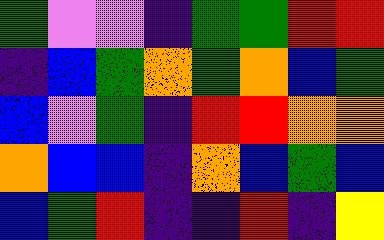[["green", "violet", "violet", "indigo", "green", "green", "red", "red"], ["indigo", "blue", "green", "orange", "green", "orange", "blue", "green"], ["blue", "violet", "green", "indigo", "red", "red", "orange", "orange"], ["orange", "blue", "blue", "indigo", "orange", "blue", "green", "blue"], ["blue", "green", "red", "indigo", "indigo", "red", "indigo", "yellow"]]